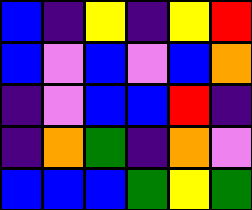[["blue", "indigo", "yellow", "indigo", "yellow", "red"], ["blue", "violet", "blue", "violet", "blue", "orange"], ["indigo", "violet", "blue", "blue", "red", "indigo"], ["indigo", "orange", "green", "indigo", "orange", "violet"], ["blue", "blue", "blue", "green", "yellow", "green"]]